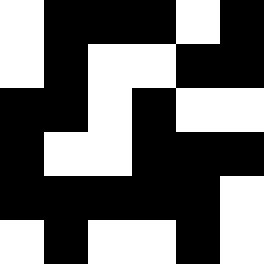[["white", "black", "black", "black", "white", "black"], ["white", "black", "white", "white", "black", "black"], ["black", "black", "white", "black", "white", "white"], ["black", "white", "white", "black", "black", "black"], ["black", "black", "black", "black", "black", "white"], ["white", "black", "white", "white", "black", "white"]]